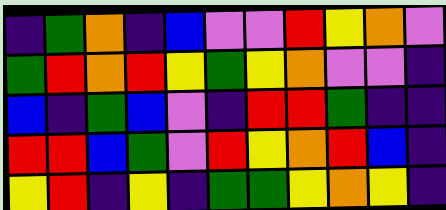[["indigo", "green", "orange", "indigo", "blue", "violet", "violet", "red", "yellow", "orange", "violet"], ["green", "red", "orange", "red", "yellow", "green", "yellow", "orange", "violet", "violet", "indigo"], ["blue", "indigo", "green", "blue", "violet", "indigo", "red", "red", "green", "indigo", "indigo"], ["red", "red", "blue", "green", "violet", "red", "yellow", "orange", "red", "blue", "indigo"], ["yellow", "red", "indigo", "yellow", "indigo", "green", "green", "yellow", "orange", "yellow", "indigo"]]